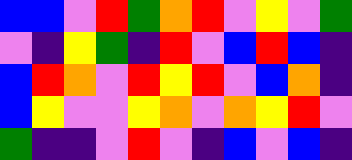[["blue", "blue", "violet", "red", "green", "orange", "red", "violet", "yellow", "violet", "green"], ["violet", "indigo", "yellow", "green", "indigo", "red", "violet", "blue", "red", "blue", "indigo"], ["blue", "red", "orange", "violet", "red", "yellow", "red", "violet", "blue", "orange", "indigo"], ["blue", "yellow", "violet", "violet", "yellow", "orange", "violet", "orange", "yellow", "red", "violet"], ["green", "indigo", "indigo", "violet", "red", "violet", "indigo", "blue", "violet", "blue", "indigo"]]